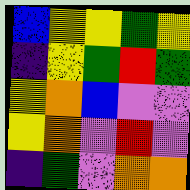[["blue", "yellow", "yellow", "green", "yellow"], ["indigo", "yellow", "green", "red", "green"], ["yellow", "orange", "blue", "violet", "violet"], ["yellow", "orange", "violet", "red", "violet"], ["indigo", "green", "violet", "orange", "orange"]]